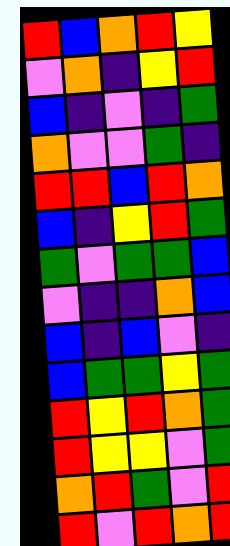[["red", "blue", "orange", "red", "yellow"], ["violet", "orange", "indigo", "yellow", "red"], ["blue", "indigo", "violet", "indigo", "green"], ["orange", "violet", "violet", "green", "indigo"], ["red", "red", "blue", "red", "orange"], ["blue", "indigo", "yellow", "red", "green"], ["green", "violet", "green", "green", "blue"], ["violet", "indigo", "indigo", "orange", "blue"], ["blue", "indigo", "blue", "violet", "indigo"], ["blue", "green", "green", "yellow", "green"], ["red", "yellow", "red", "orange", "green"], ["red", "yellow", "yellow", "violet", "green"], ["orange", "red", "green", "violet", "red"], ["red", "violet", "red", "orange", "red"]]